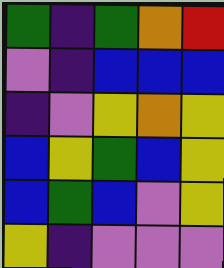[["green", "indigo", "green", "orange", "red"], ["violet", "indigo", "blue", "blue", "blue"], ["indigo", "violet", "yellow", "orange", "yellow"], ["blue", "yellow", "green", "blue", "yellow"], ["blue", "green", "blue", "violet", "yellow"], ["yellow", "indigo", "violet", "violet", "violet"]]